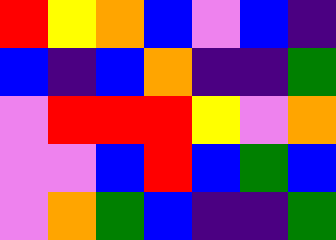[["red", "yellow", "orange", "blue", "violet", "blue", "indigo"], ["blue", "indigo", "blue", "orange", "indigo", "indigo", "green"], ["violet", "red", "red", "red", "yellow", "violet", "orange"], ["violet", "violet", "blue", "red", "blue", "green", "blue"], ["violet", "orange", "green", "blue", "indigo", "indigo", "green"]]